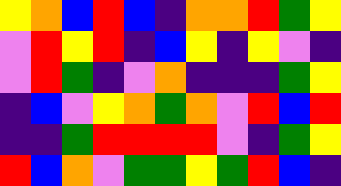[["yellow", "orange", "blue", "red", "blue", "indigo", "orange", "orange", "red", "green", "yellow"], ["violet", "red", "yellow", "red", "indigo", "blue", "yellow", "indigo", "yellow", "violet", "indigo"], ["violet", "red", "green", "indigo", "violet", "orange", "indigo", "indigo", "indigo", "green", "yellow"], ["indigo", "blue", "violet", "yellow", "orange", "green", "orange", "violet", "red", "blue", "red"], ["indigo", "indigo", "green", "red", "red", "red", "red", "violet", "indigo", "green", "yellow"], ["red", "blue", "orange", "violet", "green", "green", "yellow", "green", "red", "blue", "indigo"]]